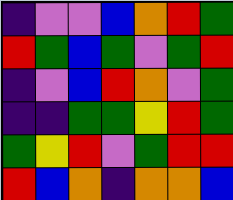[["indigo", "violet", "violet", "blue", "orange", "red", "green"], ["red", "green", "blue", "green", "violet", "green", "red"], ["indigo", "violet", "blue", "red", "orange", "violet", "green"], ["indigo", "indigo", "green", "green", "yellow", "red", "green"], ["green", "yellow", "red", "violet", "green", "red", "red"], ["red", "blue", "orange", "indigo", "orange", "orange", "blue"]]